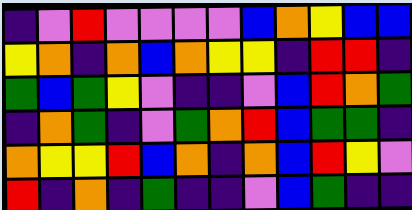[["indigo", "violet", "red", "violet", "violet", "violet", "violet", "blue", "orange", "yellow", "blue", "blue"], ["yellow", "orange", "indigo", "orange", "blue", "orange", "yellow", "yellow", "indigo", "red", "red", "indigo"], ["green", "blue", "green", "yellow", "violet", "indigo", "indigo", "violet", "blue", "red", "orange", "green"], ["indigo", "orange", "green", "indigo", "violet", "green", "orange", "red", "blue", "green", "green", "indigo"], ["orange", "yellow", "yellow", "red", "blue", "orange", "indigo", "orange", "blue", "red", "yellow", "violet"], ["red", "indigo", "orange", "indigo", "green", "indigo", "indigo", "violet", "blue", "green", "indigo", "indigo"]]